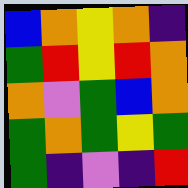[["blue", "orange", "yellow", "orange", "indigo"], ["green", "red", "yellow", "red", "orange"], ["orange", "violet", "green", "blue", "orange"], ["green", "orange", "green", "yellow", "green"], ["green", "indigo", "violet", "indigo", "red"]]